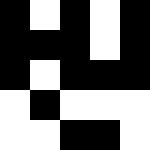[["black", "white", "black", "white", "black"], ["black", "black", "black", "white", "black"], ["black", "white", "black", "black", "black"], ["white", "black", "white", "white", "white"], ["white", "white", "black", "black", "white"]]